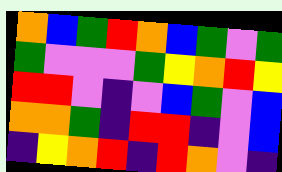[["orange", "blue", "green", "red", "orange", "blue", "green", "violet", "green"], ["green", "violet", "violet", "violet", "green", "yellow", "orange", "red", "yellow"], ["red", "red", "violet", "indigo", "violet", "blue", "green", "violet", "blue"], ["orange", "orange", "green", "indigo", "red", "red", "indigo", "violet", "blue"], ["indigo", "yellow", "orange", "red", "indigo", "red", "orange", "violet", "indigo"]]